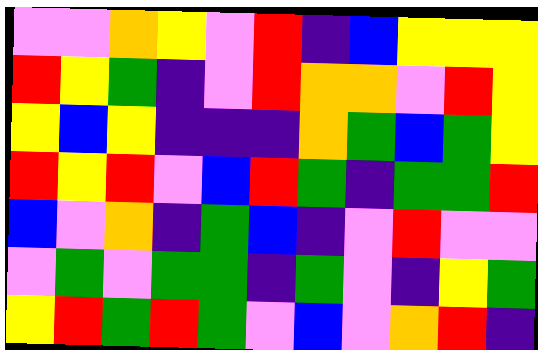[["violet", "violet", "orange", "yellow", "violet", "red", "indigo", "blue", "yellow", "yellow", "yellow"], ["red", "yellow", "green", "indigo", "violet", "red", "orange", "orange", "violet", "red", "yellow"], ["yellow", "blue", "yellow", "indigo", "indigo", "indigo", "orange", "green", "blue", "green", "yellow"], ["red", "yellow", "red", "violet", "blue", "red", "green", "indigo", "green", "green", "red"], ["blue", "violet", "orange", "indigo", "green", "blue", "indigo", "violet", "red", "violet", "violet"], ["violet", "green", "violet", "green", "green", "indigo", "green", "violet", "indigo", "yellow", "green"], ["yellow", "red", "green", "red", "green", "violet", "blue", "violet", "orange", "red", "indigo"]]